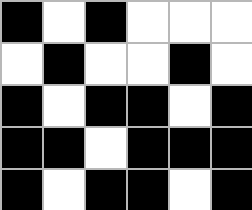[["black", "white", "black", "white", "white", "white"], ["white", "black", "white", "white", "black", "white"], ["black", "white", "black", "black", "white", "black"], ["black", "black", "white", "black", "black", "black"], ["black", "white", "black", "black", "white", "black"]]